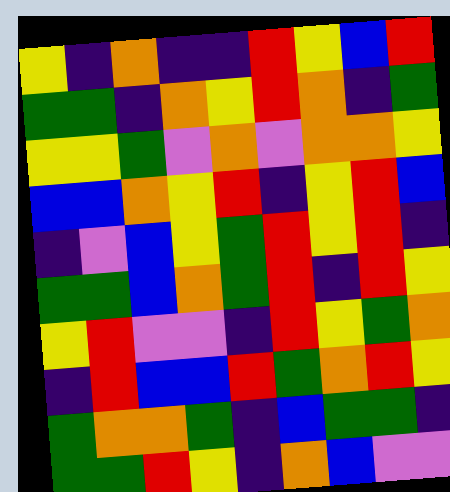[["yellow", "indigo", "orange", "indigo", "indigo", "red", "yellow", "blue", "red"], ["green", "green", "indigo", "orange", "yellow", "red", "orange", "indigo", "green"], ["yellow", "yellow", "green", "violet", "orange", "violet", "orange", "orange", "yellow"], ["blue", "blue", "orange", "yellow", "red", "indigo", "yellow", "red", "blue"], ["indigo", "violet", "blue", "yellow", "green", "red", "yellow", "red", "indigo"], ["green", "green", "blue", "orange", "green", "red", "indigo", "red", "yellow"], ["yellow", "red", "violet", "violet", "indigo", "red", "yellow", "green", "orange"], ["indigo", "red", "blue", "blue", "red", "green", "orange", "red", "yellow"], ["green", "orange", "orange", "green", "indigo", "blue", "green", "green", "indigo"], ["green", "green", "red", "yellow", "indigo", "orange", "blue", "violet", "violet"]]